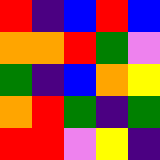[["red", "indigo", "blue", "red", "blue"], ["orange", "orange", "red", "green", "violet"], ["green", "indigo", "blue", "orange", "yellow"], ["orange", "red", "green", "indigo", "green"], ["red", "red", "violet", "yellow", "indigo"]]